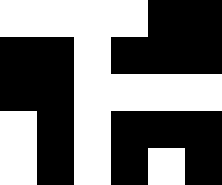[["white", "white", "white", "white", "black", "black"], ["black", "black", "white", "black", "black", "black"], ["black", "black", "white", "white", "white", "white"], ["white", "black", "white", "black", "black", "black"], ["white", "black", "white", "black", "white", "black"]]